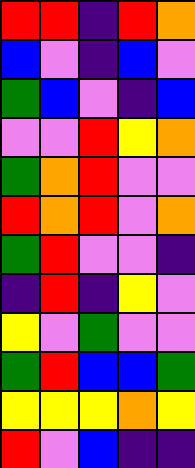[["red", "red", "indigo", "red", "orange"], ["blue", "violet", "indigo", "blue", "violet"], ["green", "blue", "violet", "indigo", "blue"], ["violet", "violet", "red", "yellow", "orange"], ["green", "orange", "red", "violet", "violet"], ["red", "orange", "red", "violet", "orange"], ["green", "red", "violet", "violet", "indigo"], ["indigo", "red", "indigo", "yellow", "violet"], ["yellow", "violet", "green", "violet", "violet"], ["green", "red", "blue", "blue", "green"], ["yellow", "yellow", "yellow", "orange", "yellow"], ["red", "violet", "blue", "indigo", "indigo"]]